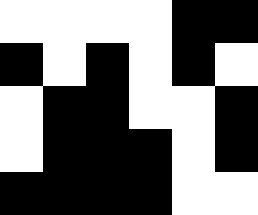[["white", "white", "white", "white", "black", "black"], ["black", "white", "black", "white", "black", "white"], ["white", "black", "black", "white", "white", "black"], ["white", "black", "black", "black", "white", "black"], ["black", "black", "black", "black", "white", "white"]]